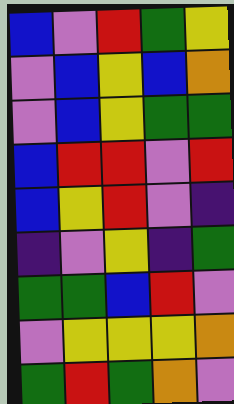[["blue", "violet", "red", "green", "yellow"], ["violet", "blue", "yellow", "blue", "orange"], ["violet", "blue", "yellow", "green", "green"], ["blue", "red", "red", "violet", "red"], ["blue", "yellow", "red", "violet", "indigo"], ["indigo", "violet", "yellow", "indigo", "green"], ["green", "green", "blue", "red", "violet"], ["violet", "yellow", "yellow", "yellow", "orange"], ["green", "red", "green", "orange", "violet"]]